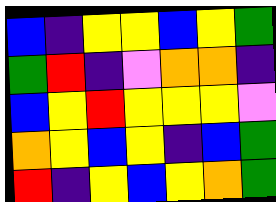[["blue", "indigo", "yellow", "yellow", "blue", "yellow", "green"], ["green", "red", "indigo", "violet", "orange", "orange", "indigo"], ["blue", "yellow", "red", "yellow", "yellow", "yellow", "violet"], ["orange", "yellow", "blue", "yellow", "indigo", "blue", "green"], ["red", "indigo", "yellow", "blue", "yellow", "orange", "green"]]